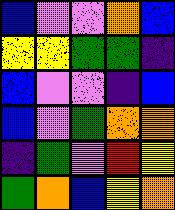[["blue", "violet", "violet", "orange", "blue"], ["yellow", "yellow", "green", "green", "indigo"], ["blue", "violet", "violet", "indigo", "blue"], ["blue", "violet", "green", "orange", "orange"], ["indigo", "green", "violet", "red", "yellow"], ["green", "orange", "blue", "yellow", "orange"]]